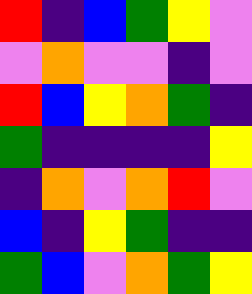[["red", "indigo", "blue", "green", "yellow", "violet"], ["violet", "orange", "violet", "violet", "indigo", "violet"], ["red", "blue", "yellow", "orange", "green", "indigo"], ["green", "indigo", "indigo", "indigo", "indigo", "yellow"], ["indigo", "orange", "violet", "orange", "red", "violet"], ["blue", "indigo", "yellow", "green", "indigo", "indigo"], ["green", "blue", "violet", "orange", "green", "yellow"]]